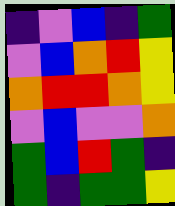[["indigo", "violet", "blue", "indigo", "green"], ["violet", "blue", "orange", "red", "yellow"], ["orange", "red", "red", "orange", "yellow"], ["violet", "blue", "violet", "violet", "orange"], ["green", "blue", "red", "green", "indigo"], ["green", "indigo", "green", "green", "yellow"]]